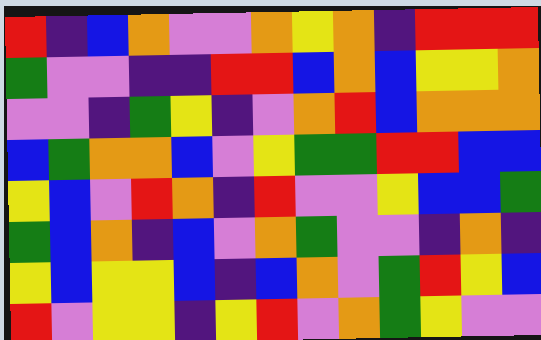[["red", "indigo", "blue", "orange", "violet", "violet", "orange", "yellow", "orange", "indigo", "red", "red", "red"], ["green", "violet", "violet", "indigo", "indigo", "red", "red", "blue", "orange", "blue", "yellow", "yellow", "orange"], ["violet", "violet", "indigo", "green", "yellow", "indigo", "violet", "orange", "red", "blue", "orange", "orange", "orange"], ["blue", "green", "orange", "orange", "blue", "violet", "yellow", "green", "green", "red", "red", "blue", "blue"], ["yellow", "blue", "violet", "red", "orange", "indigo", "red", "violet", "violet", "yellow", "blue", "blue", "green"], ["green", "blue", "orange", "indigo", "blue", "violet", "orange", "green", "violet", "violet", "indigo", "orange", "indigo"], ["yellow", "blue", "yellow", "yellow", "blue", "indigo", "blue", "orange", "violet", "green", "red", "yellow", "blue"], ["red", "violet", "yellow", "yellow", "indigo", "yellow", "red", "violet", "orange", "green", "yellow", "violet", "violet"]]